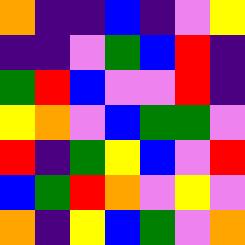[["orange", "indigo", "indigo", "blue", "indigo", "violet", "yellow"], ["indigo", "indigo", "violet", "green", "blue", "red", "indigo"], ["green", "red", "blue", "violet", "violet", "red", "indigo"], ["yellow", "orange", "violet", "blue", "green", "green", "violet"], ["red", "indigo", "green", "yellow", "blue", "violet", "red"], ["blue", "green", "red", "orange", "violet", "yellow", "violet"], ["orange", "indigo", "yellow", "blue", "green", "violet", "orange"]]